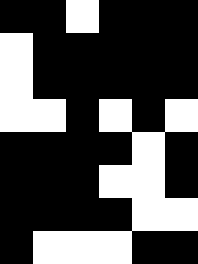[["black", "black", "white", "black", "black", "black"], ["white", "black", "black", "black", "black", "black"], ["white", "black", "black", "black", "black", "black"], ["white", "white", "black", "white", "black", "white"], ["black", "black", "black", "black", "white", "black"], ["black", "black", "black", "white", "white", "black"], ["black", "black", "black", "black", "white", "white"], ["black", "white", "white", "white", "black", "black"]]